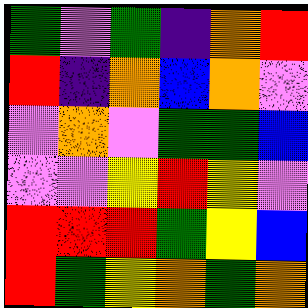[["green", "violet", "green", "indigo", "orange", "red"], ["red", "indigo", "orange", "blue", "orange", "violet"], ["violet", "orange", "violet", "green", "green", "blue"], ["violet", "violet", "yellow", "red", "yellow", "violet"], ["red", "red", "red", "green", "yellow", "blue"], ["red", "green", "yellow", "orange", "green", "orange"]]